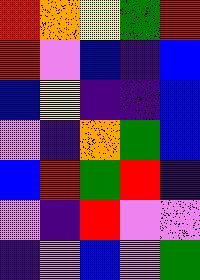[["red", "orange", "yellow", "green", "red"], ["red", "violet", "blue", "indigo", "blue"], ["blue", "yellow", "indigo", "indigo", "blue"], ["violet", "indigo", "orange", "green", "blue"], ["blue", "red", "green", "red", "indigo"], ["violet", "indigo", "red", "violet", "violet"], ["indigo", "violet", "blue", "violet", "green"]]